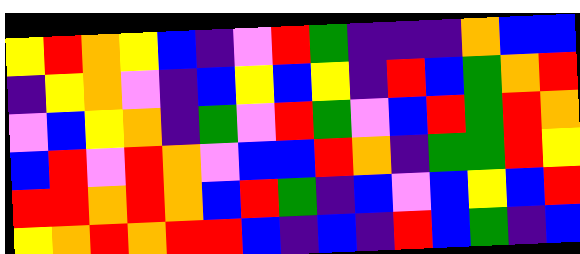[["yellow", "red", "orange", "yellow", "blue", "indigo", "violet", "red", "green", "indigo", "indigo", "indigo", "orange", "blue", "blue"], ["indigo", "yellow", "orange", "violet", "indigo", "blue", "yellow", "blue", "yellow", "indigo", "red", "blue", "green", "orange", "red"], ["violet", "blue", "yellow", "orange", "indigo", "green", "violet", "red", "green", "violet", "blue", "red", "green", "red", "orange"], ["blue", "red", "violet", "red", "orange", "violet", "blue", "blue", "red", "orange", "indigo", "green", "green", "red", "yellow"], ["red", "red", "orange", "red", "orange", "blue", "red", "green", "indigo", "blue", "violet", "blue", "yellow", "blue", "red"], ["yellow", "orange", "red", "orange", "red", "red", "blue", "indigo", "blue", "indigo", "red", "blue", "green", "indigo", "blue"]]